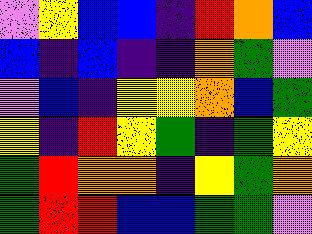[["violet", "yellow", "blue", "blue", "indigo", "red", "orange", "blue"], ["blue", "indigo", "blue", "indigo", "indigo", "orange", "green", "violet"], ["violet", "blue", "indigo", "yellow", "yellow", "orange", "blue", "green"], ["yellow", "indigo", "red", "yellow", "green", "indigo", "green", "yellow"], ["green", "red", "orange", "orange", "indigo", "yellow", "green", "orange"], ["green", "red", "red", "blue", "blue", "green", "green", "violet"]]